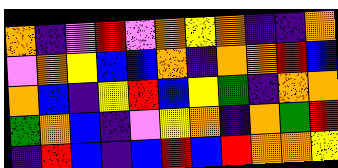[["orange", "indigo", "violet", "red", "violet", "orange", "yellow", "orange", "indigo", "indigo", "orange"], ["violet", "orange", "yellow", "blue", "blue", "orange", "indigo", "orange", "orange", "red", "blue"], ["orange", "blue", "indigo", "yellow", "red", "blue", "yellow", "green", "indigo", "orange", "orange"], ["green", "orange", "blue", "indigo", "violet", "yellow", "orange", "indigo", "orange", "green", "red"], ["indigo", "red", "blue", "indigo", "blue", "red", "blue", "red", "orange", "orange", "yellow"]]